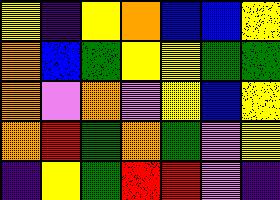[["yellow", "indigo", "yellow", "orange", "blue", "blue", "yellow"], ["orange", "blue", "green", "yellow", "yellow", "green", "green"], ["orange", "violet", "orange", "violet", "yellow", "blue", "yellow"], ["orange", "red", "green", "orange", "green", "violet", "yellow"], ["indigo", "yellow", "green", "red", "red", "violet", "indigo"]]